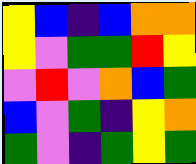[["yellow", "blue", "indigo", "blue", "orange", "orange"], ["yellow", "violet", "green", "green", "red", "yellow"], ["violet", "red", "violet", "orange", "blue", "green"], ["blue", "violet", "green", "indigo", "yellow", "orange"], ["green", "violet", "indigo", "green", "yellow", "green"]]